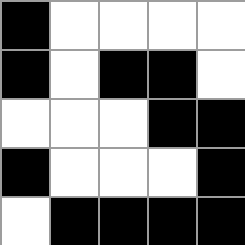[["black", "white", "white", "white", "white"], ["black", "white", "black", "black", "white"], ["white", "white", "white", "black", "black"], ["black", "white", "white", "white", "black"], ["white", "black", "black", "black", "black"]]